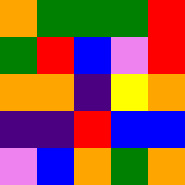[["orange", "green", "green", "green", "red"], ["green", "red", "blue", "violet", "red"], ["orange", "orange", "indigo", "yellow", "orange"], ["indigo", "indigo", "red", "blue", "blue"], ["violet", "blue", "orange", "green", "orange"]]